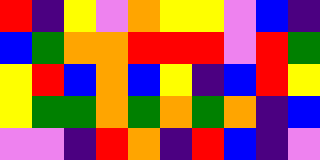[["red", "indigo", "yellow", "violet", "orange", "yellow", "yellow", "violet", "blue", "indigo"], ["blue", "green", "orange", "orange", "red", "red", "red", "violet", "red", "green"], ["yellow", "red", "blue", "orange", "blue", "yellow", "indigo", "blue", "red", "yellow"], ["yellow", "green", "green", "orange", "green", "orange", "green", "orange", "indigo", "blue"], ["violet", "violet", "indigo", "red", "orange", "indigo", "red", "blue", "indigo", "violet"]]